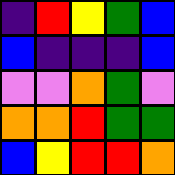[["indigo", "red", "yellow", "green", "blue"], ["blue", "indigo", "indigo", "indigo", "blue"], ["violet", "violet", "orange", "green", "violet"], ["orange", "orange", "red", "green", "green"], ["blue", "yellow", "red", "red", "orange"]]